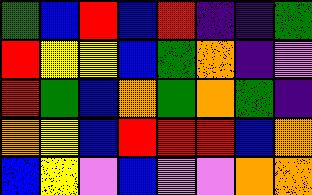[["green", "blue", "red", "blue", "red", "indigo", "indigo", "green"], ["red", "yellow", "yellow", "blue", "green", "orange", "indigo", "violet"], ["red", "green", "blue", "orange", "green", "orange", "green", "indigo"], ["orange", "yellow", "blue", "red", "red", "red", "blue", "orange"], ["blue", "yellow", "violet", "blue", "violet", "violet", "orange", "orange"]]